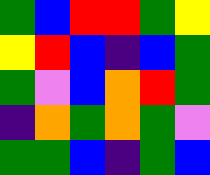[["green", "blue", "red", "red", "green", "yellow"], ["yellow", "red", "blue", "indigo", "blue", "green"], ["green", "violet", "blue", "orange", "red", "green"], ["indigo", "orange", "green", "orange", "green", "violet"], ["green", "green", "blue", "indigo", "green", "blue"]]